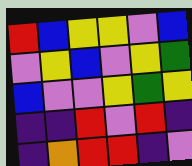[["red", "blue", "yellow", "yellow", "violet", "blue"], ["violet", "yellow", "blue", "violet", "yellow", "green"], ["blue", "violet", "violet", "yellow", "green", "yellow"], ["indigo", "indigo", "red", "violet", "red", "indigo"], ["indigo", "orange", "red", "red", "indigo", "violet"]]